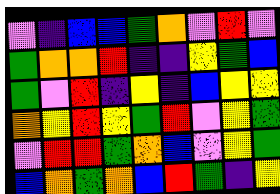[["violet", "indigo", "blue", "blue", "green", "orange", "violet", "red", "violet"], ["green", "orange", "orange", "red", "indigo", "indigo", "yellow", "green", "blue"], ["green", "violet", "red", "indigo", "yellow", "indigo", "blue", "yellow", "yellow"], ["orange", "yellow", "red", "yellow", "green", "red", "violet", "yellow", "green"], ["violet", "red", "red", "green", "orange", "blue", "violet", "yellow", "green"], ["blue", "orange", "green", "orange", "blue", "red", "green", "indigo", "yellow"]]